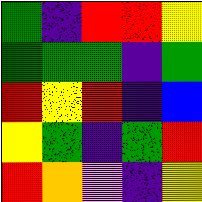[["green", "indigo", "red", "red", "yellow"], ["green", "green", "green", "indigo", "green"], ["red", "yellow", "red", "indigo", "blue"], ["yellow", "green", "indigo", "green", "red"], ["red", "orange", "violet", "indigo", "yellow"]]